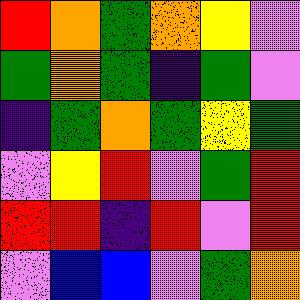[["red", "orange", "green", "orange", "yellow", "violet"], ["green", "orange", "green", "indigo", "green", "violet"], ["indigo", "green", "orange", "green", "yellow", "green"], ["violet", "yellow", "red", "violet", "green", "red"], ["red", "red", "indigo", "red", "violet", "red"], ["violet", "blue", "blue", "violet", "green", "orange"]]